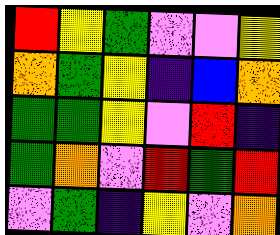[["red", "yellow", "green", "violet", "violet", "yellow"], ["orange", "green", "yellow", "indigo", "blue", "orange"], ["green", "green", "yellow", "violet", "red", "indigo"], ["green", "orange", "violet", "red", "green", "red"], ["violet", "green", "indigo", "yellow", "violet", "orange"]]